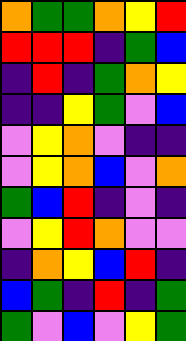[["orange", "green", "green", "orange", "yellow", "red"], ["red", "red", "red", "indigo", "green", "blue"], ["indigo", "red", "indigo", "green", "orange", "yellow"], ["indigo", "indigo", "yellow", "green", "violet", "blue"], ["violet", "yellow", "orange", "violet", "indigo", "indigo"], ["violet", "yellow", "orange", "blue", "violet", "orange"], ["green", "blue", "red", "indigo", "violet", "indigo"], ["violet", "yellow", "red", "orange", "violet", "violet"], ["indigo", "orange", "yellow", "blue", "red", "indigo"], ["blue", "green", "indigo", "red", "indigo", "green"], ["green", "violet", "blue", "violet", "yellow", "green"]]